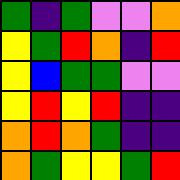[["green", "indigo", "green", "violet", "violet", "orange"], ["yellow", "green", "red", "orange", "indigo", "red"], ["yellow", "blue", "green", "green", "violet", "violet"], ["yellow", "red", "yellow", "red", "indigo", "indigo"], ["orange", "red", "orange", "green", "indigo", "indigo"], ["orange", "green", "yellow", "yellow", "green", "red"]]